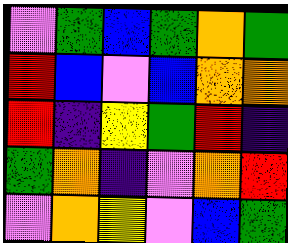[["violet", "green", "blue", "green", "orange", "green"], ["red", "blue", "violet", "blue", "orange", "orange"], ["red", "indigo", "yellow", "green", "red", "indigo"], ["green", "orange", "indigo", "violet", "orange", "red"], ["violet", "orange", "yellow", "violet", "blue", "green"]]